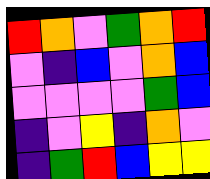[["red", "orange", "violet", "green", "orange", "red"], ["violet", "indigo", "blue", "violet", "orange", "blue"], ["violet", "violet", "violet", "violet", "green", "blue"], ["indigo", "violet", "yellow", "indigo", "orange", "violet"], ["indigo", "green", "red", "blue", "yellow", "yellow"]]